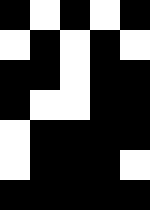[["black", "white", "black", "white", "black"], ["white", "black", "white", "black", "white"], ["black", "black", "white", "black", "black"], ["black", "white", "white", "black", "black"], ["white", "black", "black", "black", "black"], ["white", "black", "black", "black", "white"], ["black", "black", "black", "black", "black"]]